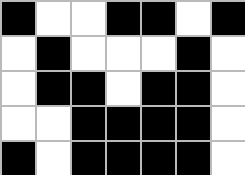[["black", "white", "white", "black", "black", "white", "black"], ["white", "black", "white", "white", "white", "black", "white"], ["white", "black", "black", "white", "black", "black", "white"], ["white", "white", "black", "black", "black", "black", "white"], ["black", "white", "black", "black", "black", "black", "white"]]